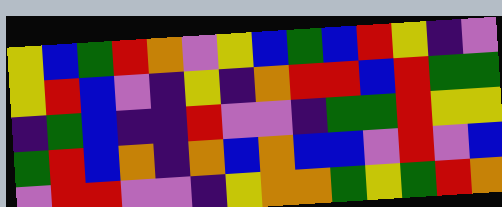[["yellow", "blue", "green", "red", "orange", "violet", "yellow", "blue", "green", "blue", "red", "yellow", "indigo", "violet"], ["yellow", "red", "blue", "violet", "indigo", "yellow", "indigo", "orange", "red", "red", "blue", "red", "green", "green"], ["indigo", "green", "blue", "indigo", "indigo", "red", "violet", "violet", "indigo", "green", "green", "red", "yellow", "yellow"], ["green", "red", "blue", "orange", "indigo", "orange", "blue", "orange", "blue", "blue", "violet", "red", "violet", "blue"], ["violet", "red", "red", "violet", "violet", "indigo", "yellow", "orange", "orange", "green", "yellow", "green", "red", "orange"]]